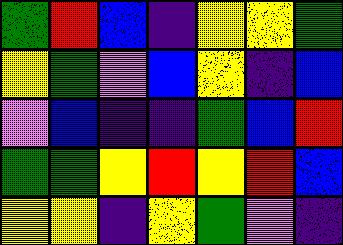[["green", "red", "blue", "indigo", "yellow", "yellow", "green"], ["yellow", "green", "violet", "blue", "yellow", "indigo", "blue"], ["violet", "blue", "indigo", "indigo", "green", "blue", "red"], ["green", "green", "yellow", "red", "yellow", "red", "blue"], ["yellow", "yellow", "indigo", "yellow", "green", "violet", "indigo"]]